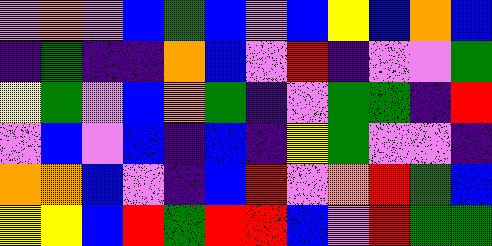[["violet", "orange", "violet", "blue", "green", "blue", "violet", "blue", "yellow", "blue", "orange", "blue"], ["indigo", "green", "indigo", "indigo", "orange", "blue", "violet", "red", "indigo", "violet", "violet", "green"], ["yellow", "green", "violet", "blue", "orange", "green", "indigo", "violet", "green", "green", "indigo", "red"], ["violet", "blue", "violet", "blue", "indigo", "blue", "indigo", "yellow", "green", "violet", "violet", "indigo"], ["orange", "orange", "blue", "violet", "indigo", "blue", "red", "violet", "orange", "red", "green", "blue"], ["yellow", "yellow", "blue", "red", "green", "red", "red", "blue", "violet", "red", "green", "green"]]